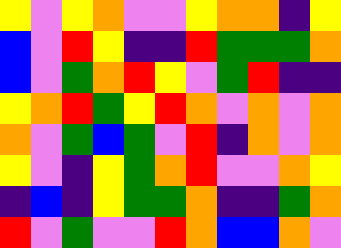[["yellow", "violet", "yellow", "orange", "violet", "violet", "yellow", "orange", "orange", "indigo", "yellow"], ["blue", "violet", "red", "yellow", "indigo", "indigo", "red", "green", "green", "green", "orange"], ["blue", "violet", "green", "orange", "red", "yellow", "violet", "green", "red", "indigo", "indigo"], ["yellow", "orange", "red", "green", "yellow", "red", "orange", "violet", "orange", "violet", "orange"], ["orange", "violet", "green", "blue", "green", "violet", "red", "indigo", "orange", "violet", "orange"], ["yellow", "violet", "indigo", "yellow", "green", "orange", "red", "violet", "violet", "orange", "yellow"], ["indigo", "blue", "indigo", "yellow", "green", "green", "orange", "indigo", "indigo", "green", "orange"], ["red", "violet", "green", "violet", "violet", "red", "orange", "blue", "blue", "orange", "violet"]]